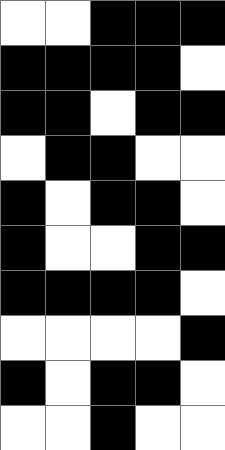[["white", "white", "black", "black", "black"], ["black", "black", "black", "black", "white"], ["black", "black", "white", "black", "black"], ["white", "black", "black", "white", "white"], ["black", "white", "black", "black", "white"], ["black", "white", "white", "black", "black"], ["black", "black", "black", "black", "white"], ["white", "white", "white", "white", "black"], ["black", "white", "black", "black", "white"], ["white", "white", "black", "white", "white"]]